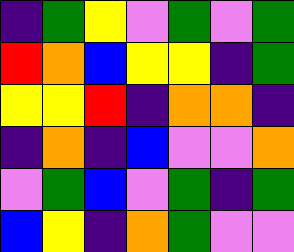[["indigo", "green", "yellow", "violet", "green", "violet", "green"], ["red", "orange", "blue", "yellow", "yellow", "indigo", "green"], ["yellow", "yellow", "red", "indigo", "orange", "orange", "indigo"], ["indigo", "orange", "indigo", "blue", "violet", "violet", "orange"], ["violet", "green", "blue", "violet", "green", "indigo", "green"], ["blue", "yellow", "indigo", "orange", "green", "violet", "violet"]]